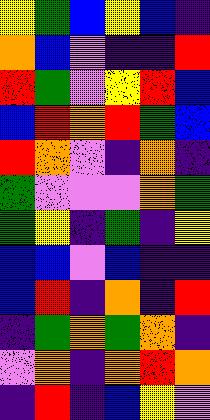[["yellow", "green", "blue", "yellow", "blue", "indigo"], ["orange", "blue", "violet", "indigo", "indigo", "red"], ["red", "green", "violet", "yellow", "red", "blue"], ["blue", "red", "orange", "red", "green", "blue"], ["red", "orange", "violet", "indigo", "orange", "indigo"], ["green", "violet", "violet", "violet", "orange", "green"], ["green", "yellow", "indigo", "green", "indigo", "yellow"], ["blue", "blue", "violet", "blue", "indigo", "indigo"], ["blue", "red", "indigo", "orange", "indigo", "red"], ["indigo", "green", "orange", "green", "orange", "indigo"], ["violet", "orange", "indigo", "orange", "red", "orange"], ["indigo", "red", "indigo", "blue", "yellow", "violet"]]